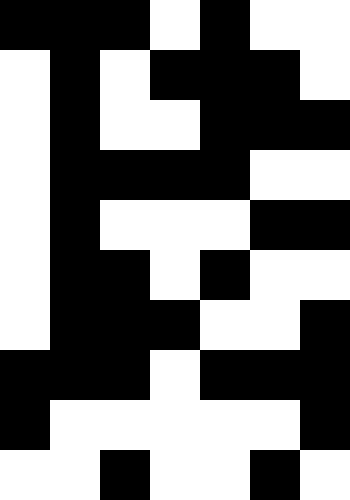[["black", "black", "black", "white", "black", "white", "white"], ["white", "black", "white", "black", "black", "black", "white"], ["white", "black", "white", "white", "black", "black", "black"], ["white", "black", "black", "black", "black", "white", "white"], ["white", "black", "white", "white", "white", "black", "black"], ["white", "black", "black", "white", "black", "white", "white"], ["white", "black", "black", "black", "white", "white", "black"], ["black", "black", "black", "white", "black", "black", "black"], ["black", "white", "white", "white", "white", "white", "black"], ["white", "white", "black", "white", "white", "black", "white"]]